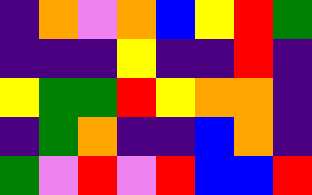[["indigo", "orange", "violet", "orange", "blue", "yellow", "red", "green"], ["indigo", "indigo", "indigo", "yellow", "indigo", "indigo", "red", "indigo"], ["yellow", "green", "green", "red", "yellow", "orange", "orange", "indigo"], ["indigo", "green", "orange", "indigo", "indigo", "blue", "orange", "indigo"], ["green", "violet", "red", "violet", "red", "blue", "blue", "red"]]